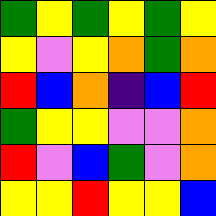[["green", "yellow", "green", "yellow", "green", "yellow"], ["yellow", "violet", "yellow", "orange", "green", "orange"], ["red", "blue", "orange", "indigo", "blue", "red"], ["green", "yellow", "yellow", "violet", "violet", "orange"], ["red", "violet", "blue", "green", "violet", "orange"], ["yellow", "yellow", "red", "yellow", "yellow", "blue"]]